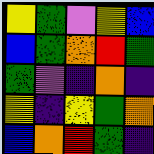[["yellow", "green", "violet", "yellow", "blue"], ["blue", "green", "orange", "red", "green"], ["green", "violet", "indigo", "orange", "indigo"], ["yellow", "indigo", "yellow", "green", "orange"], ["blue", "orange", "red", "green", "indigo"]]